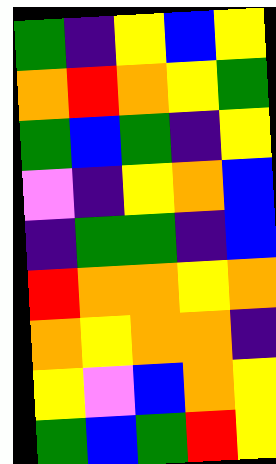[["green", "indigo", "yellow", "blue", "yellow"], ["orange", "red", "orange", "yellow", "green"], ["green", "blue", "green", "indigo", "yellow"], ["violet", "indigo", "yellow", "orange", "blue"], ["indigo", "green", "green", "indigo", "blue"], ["red", "orange", "orange", "yellow", "orange"], ["orange", "yellow", "orange", "orange", "indigo"], ["yellow", "violet", "blue", "orange", "yellow"], ["green", "blue", "green", "red", "yellow"]]